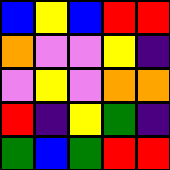[["blue", "yellow", "blue", "red", "red"], ["orange", "violet", "violet", "yellow", "indigo"], ["violet", "yellow", "violet", "orange", "orange"], ["red", "indigo", "yellow", "green", "indigo"], ["green", "blue", "green", "red", "red"]]